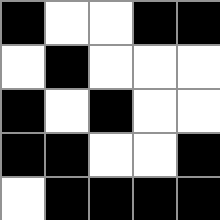[["black", "white", "white", "black", "black"], ["white", "black", "white", "white", "white"], ["black", "white", "black", "white", "white"], ["black", "black", "white", "white", "black"], ["white", "black", "black", "black", "black"]]